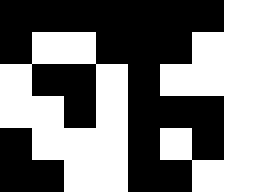[["black", "black", "black", "black", "black", "black", "black", "white"], ["black", "white", "white", "black", "black", "black", "white", "white"], ["white", "black", "black", "white", "black", "white", "white", "white"], ["white", "white", "black", "white", "black", "black", "black", "white"], ["black", "white", "white", "white", "black", "white", "black", "white"], ["black", "black", "white", "white", "black", "black", "white", "white"]]